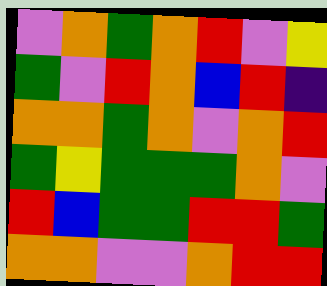[["violet", "orange", "green", "orange", "red", "violet", "yellow"], ["green", "violet", "red", "orange", "blue", "red", "indigo"], ["orange", "orange", "green", "orange", "violet", "orange", "red"], ["green", "yellow", "green", "green", "green", "orange", "violet"], ["red", "blue", "green", "green", "red", "red", "green"], ["orange", "orange", "violet", "violet", "orange", "red", "red"]]